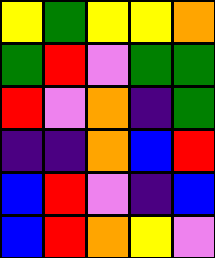[["yellow", "green", "yellow", "yellow", "orange"], ["green", "red", "violet", "green", "green"], ["red", "violet", "orange", "indigo", "green"], ["indigo", "indigo", "orange", "blue", "red"], ["blue", "red", "violet", "indigo", "blue"], ["blue", "red", "orange", "yellow", "violet"]]